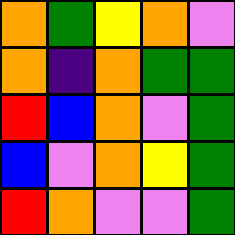[["orange", "green", "yellow", "orange", "violet"], ["orange", "indigo", "orange", "green", "green"], ["red", "blue", "orange", "violet", "green"], ["blue", "violet", "orange", "yellow", "green"], ["red", "orange", "violet", "violet", "green"]]